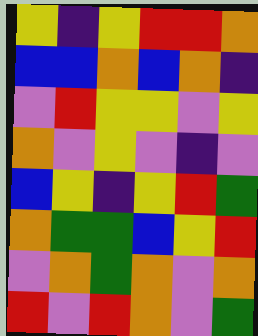[["yellow", "indigo", "yellow", "red", "red", "orange"], ["blue", "blue", "orange", "blue", "orange", "indigo"], ["violet", "red", "yellow", "yellow", "violet", "yellow"], ["orange", "violet", "yellow", "violet", "indigo", "violet"], ["blue", "yellow", "indigo", "yellow", "red", "green"], ["orange", "green", "green", "blue", "yellow", "red"], ["violet", "orange", "green", "orange", "violet", "orange"], ["red", "violet", "red", "orange", "violet", "green"]]